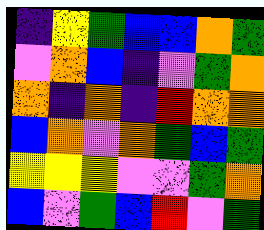[["indigo", "yellow", "green", "blue", "blue", "orange", "green"], ["violet", "orange", "blue", "indigo", "violet", "green", "orange"], ["orange", "indigo", "orange", "indigo", "red", "orange", "orange"], ["blue", "orange", "violet", "orange", "green", "blue", "green"], ["yellow", "yellow", "yellow", "violet", "violet", "green", "orange"], ["blue", "violet", "green", "blue", "red", "violet", "green"]]